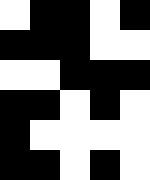[["white", "black", "black", "white", "black"], ["black", "black", "black", "white", "white"], ["white", "white", "black", "black", "black"], ["black", "black", "white", "black", "white"], ["black", "white", "white", "white", "white"], ["black", "black", "white", "black", "white"]]